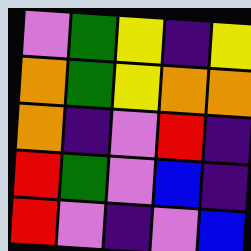[["violet", "green", "yellow", "indigo", "yellow"], ["orange", "green", "yellow", "orange", "orange"], ["orange", "indigo", "violet", "red", "indigo"], ["red", "green", "violet", "blue", "indigo"], ["red", "violet", "indigo", "violet", "blue"]]